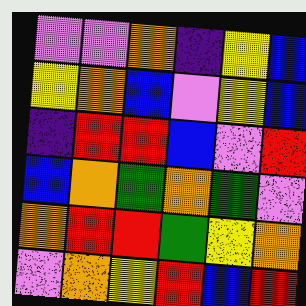[["violet", "violet", "orange", "indigo", "yellow", "blue"], ["yellow", "orange", "blue", "violet", "yellow", "blue"], ["indigo", "red", "red", "blue", "violet", "red"], ["blue", "orange", "green", "orange", "green", "violet"], ["orange", "red", "red", "green", "yellow", "orange"], ["violet", "orange", "yellow", "red", "blue", "red"]]